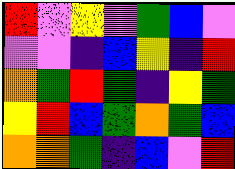[["red", "violet", "yellow", "violet", "green", "blue", "violet"], ["violet", "violet", "indigo", "blue", "yellow", "indigo", "red"], ["orange", "green", "red", "green", "indigo", "yellow", "green"], ["yellow", "red", "blue", "green", "orange", "green", "blue"], ["orange", "orange", "green", "indigo", "blue", "violet", "red"]]